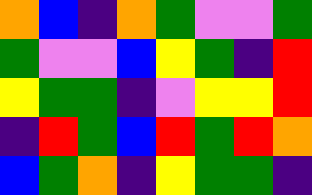[["orange", "blue", "indigo", "orange", "green", "violet", "violet", "green"], ["green", "violet", "violet", "blue", "yellow", "green", "indigo", "red"], ["yellow", "green", "green", "indigo", "violet", "yellow", "yellow", "red"], ["indigo", "red", "green", "blue", "red", "green", "red", "orange"], ["blue", "green", "orange", "indigo", "yellow", "green", "green", "indigo"]]